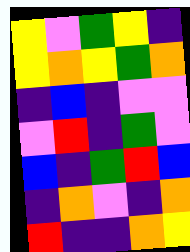[["yellow", "violet", "green", "yellow", "indigo"], ["yellow", "orange", "yellow", "green", "orange"], ["indigo", "blue", "indigo", "violet", "violet"], ["violet", "red", "indigo", "green", "violet"], ["blue", "indigo", "green", "red", "blue"], ["indigo", "orange", "violet", "indigo", "orange"], ["red", "indigo", "indigo", "orange", "yellow"]]